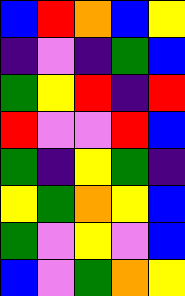[["blue", "red", "orange", "blue", "yellow"], ["indigo", "violet", "indigo", "green", "blue"], ["green", "yellow", "red", "indigo", "red"], ["red", "violet", "violet", "red", "blue"], ["green", "indigo", "yellow", "green", "indigo"], ["yellow", "green", "orange", "yellow", "blue"], ["green", "violet", "yellow", "violet", "blue"], ["blue", "violet", "green", "orange", "yellow"]]